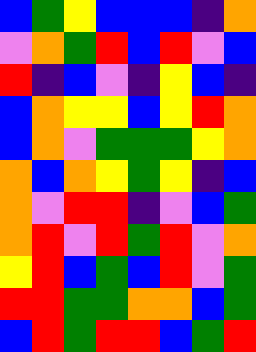[["blue", "green", "yellow", "blue", "blue", "blue", "indigo", "orange"], ["violet", "orange", "green", "red", "blue", "red", "violet", "blue"], ["red", "indigo", "blue", "violet", "indigo", "yellow", "blue", "indigo"], ["blue", "orange", "yellow", "yellow", "blue", "yellow", "red", "orange"], ["blue", "orange", "violet", "green", "green", "green", "yellow", "orange"], ["orange", "blue", "orange", "yellow", "green", "yellow", "indigo", "blue"], ["orange", "violet", "red", "red", "indigo", "violet", "blue", "green"], ["orange", "red", "violet", "red", "green", "red", "violet", "orange"], ["yellow", "red", "blue", "green", "blue", "red", "violet", "green"], ["red", "red", "green", "green", "orange", "orange", "blue", "green"], ["blue", "red", "green", "red", "red", "blue", "green", "red"]]